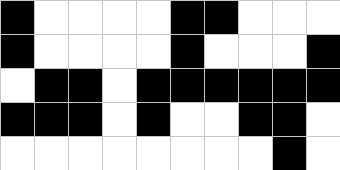[["black", "white", "white", "white", "white", "black", "black", "white", "white", "white"], ["black", "white", "white", "white", "white", "black", "white", "white", "white", "black"], ["white", "black", "black", "white", "black", "black", "black", "black", "black", "black"], ["black", "black", "black", "white", "black", "white", "white", "black", "black", "white"], ["white", "white", "white", "white", "white", "white", "white", "white", "black", "white"]]